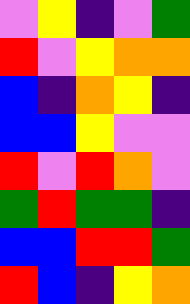[["violet", "yellow", "indigo", "violet", "green"], ["red", "violet", "yellow", "orange", "orange"], ["blue", "indigo", "orange", "yellow", "indigo"], ["blue", "blue", "yellow", "violet", "violet"], ["red", "violet", "red", "orange", "violet"], ["green", "red", "green", "green", "indigo"], ["blue", "blue", "red", "red", "green"], ["red", "blue", "indigo", "yellow", "orange"]]